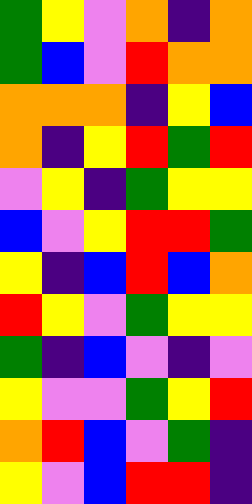[["green", "yellow", "violet", "orange", "indigo", "orange"], ["green", "blue", "violet", "red", "orange", "orange"], ["orange", "orange", "orange", "indigo", "yellow", "blue"], ["orange", "indigo", "yellow", "red", "green", "red"], ["violet", "yellow", "indigo", "green", "yellow", "yellow"], ["blue", "violet", "yellow", "red", "red", "green"], ["yellow", "indigo", "blue", "red", "blue", "orange"], ["red", "yellow", "violet", "green", "yellow", "yellow"], ["green", "indigo", "blue", "violet", "indigo", "violet"], ["yellow", "violet", "violet", "green", "yellow", "red"], ["orange", "red", "blue", "violet", "green", "indigo"], ["yellow", "violet", "blue", "red", "red", "indigo"]]